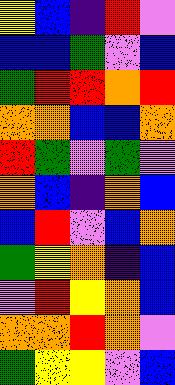[["yellow", "blue", "indigo", "red", "violet"], ["blue", "blue", "green", "violet", "blue"], ["green", "red", "red", "orange", "red"], ["orange", "orange", "blue", "blue", "orange"], ["red", "green", "violet", "green", "violet"], ["orange", "blue", "indigo", "orange", "blue"], ["blue", "red", "violet", "blue", "orange"], ["green", "yellow", "orange", "indigo", "blue"], ["violet", "red", "yellow", "orange", "blue"], ["orange", "orange", "red", "orange", "violet"], ["green", "yellow", "yellow", "violet", "blue"]]